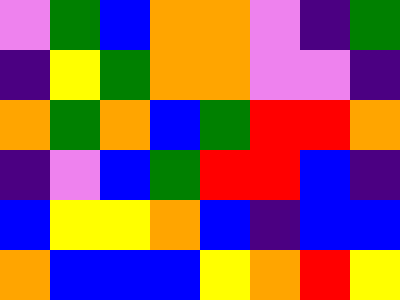[["violet", "green", "blue", "orange", "orange", "violet", "indigo", "green"], ["indigo", "yellow", "green", "orange", "orange", "violet", "violet", "indigo"], ["orange", "green", "orange", "blue", "green", "red", "red", "orange"], ["indigo", "violet", "blue", "green", "red", "red", "blue", "indigo"], ["blue", "yellow", "yellow", "orange", "blue", "indigo", "blue", "blue"], ["orange", "blue", "blue", "blue", "yellow", "orange", "red", "yellow"]]